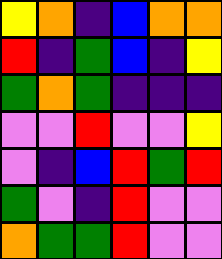[["yellow", "orange", "indigo", "blue", "orange", "orange"], ["red", "indigo", "green", "blue", "indigo", "yellow"], ["green", "orange", "green", "indigo", "indigo", "indigo"], ["violet", "violet", "red", "violet", "violet", "yellow"], ["violet", "indigo", "blue", "red", "green", "red"], ["green", "violet", "indigo", "red", "violet", "violet"], ["orange", "green", "green", "red", "violet", "violet"]]